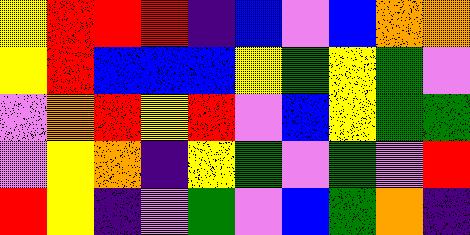[["yellow", "red", "red", "red", "indigo", "blue", "violet", "blue", "orange", "orange"], ["yellow", "red", "blue", "blue", "blue", "yellow", "green", "yellow", "green", "violet"], ["violet", "orange", "red", "yellow", "red", "violet", "blue", "yellow", "green", "green"], ["violet", "yellow", "orange", "indigo", "yellow", "green", "violet", "green", "violet", "red"], ["red", "yellow", "indigo", "violet", "green", "violet", "blue", "green", "orange", "indigo"]]